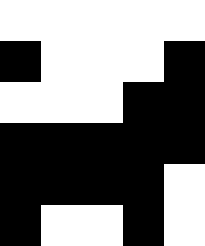[["white", "white", "white", "white", "white"], ["black", "white", "white", "white", "black"], ["white", "white", "white", "black", "black"], ["black", "black", "black", "black", "black"], ["black", "black", "black", "black", "white"], ["black", "white", "white", "black", "white"]]